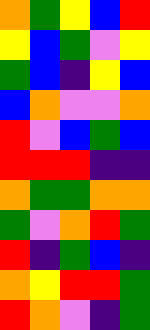[["orange", "green", "yellow", "blue", "red"], ["yellow", "blue", "green", "violet", "yellow"], ["green", "blue", "indigo", "yellow", "blue"], ["blue", "orange", "violet", "violet", "orange"], ["red", "violet", "blue", "green", "blue"], ["red", "red", "red", "indigo", "indigo"], ["orange", "green", "green", "orange", "orange"], ["green", "violet", "orange", "red", "green"], ["red", "indigo", "green", "blue", "indigo"], ["orange", "yellow", "red", "red", "green"], ["red", "orange", "violet", "indigo", "green"]]